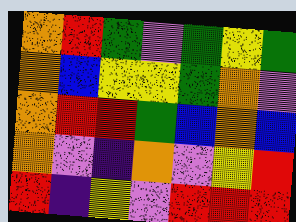[["orange", "red", "green", "violet", "green", "yellow", "green"], ["orange", "blue", "yellow", "yellow", "green", "orange", "violet"], ["orange", "red", "red", "green", "blue", "orange", "blue"], ["orange", "violet", "indigo", "orange", "violet", "yellow", "red"], ["red", "indigo", "yellow", "violet", "red", "red", "red"]]